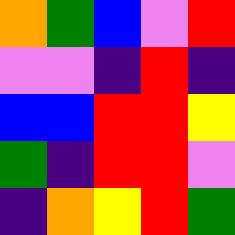[["orange", "green", "blue", "violet", "red"], ["violet", "violet", "indigo", "red", "indigo"], ["blue", "blue", "red", "red", "yellow"], ["green", "indigo", "red", "red", "violet"], ["indigo", "orange", "yellow", "red", "green"]]